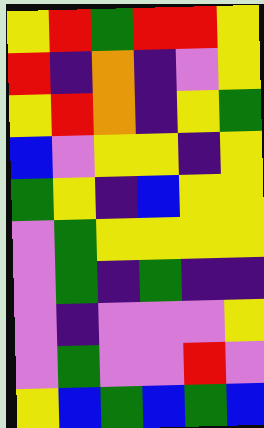[["yellow", "red", "green", "red", "red", "yellow"], ["red", "indigo", "orange", "indigo", "violet", "yellow"], ["yellow", "red", "orange", "indigo", "yellow", "green"], ["blue", "violet", "yellow", "yellow", "indigo", "yellow"], ["green", "yellow", "indigo", "blue", "yellow", "yellow"], ["violet", "green", "yellow", "yellow", "yellow", "yellow"], ["violet", "green", "indigo", "green", "indigo", "indigo"], ["violet", "indigo", "violet", "violet", "violet", "yellow"], ["violet", "green", "violet", "violet", "red", "violet"], ["yellow", "blue", "green", "blue", "green", "blue"]]